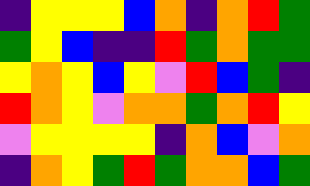[["indigo", "yellow", "yellow", "yellow", "blue", "orange", "indigo", "orange", "red", "green"], ["green", "yellow", "blue", "indigo", "indigo", "red", "green", "orange", "green", "green"], ["yellow", "orange", "yellow", "blue", "yellow", "violet", "red", "blue", "green", "indigo"], ["red", "orange", "yellow", "violet", "orange", "orange", "green", "orange", "red", "yellow"], ["violet", "yellow", "yellow", "yellow", "yellow", "indigo", "orange", "blue", "violet", "orange"], ["indigo", "orange", "yellow", "green", "red", "green", "orange", "orange", "blue", "green"]]